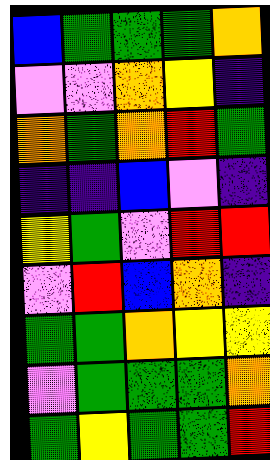[["blue", "green", "green", "green", "orange"], ["violet", "violet", "orange", "yellow", "indigo"], ["orange", "green", "orange", "red", "green"], ["indigo", "indigo", "blue", "violet", "indigo"], ["yellow", "green", "violet", "red", "red"], ["violet", "red", "blue", "orange", "indigo"], ["green", "green", "orange", "yellow", "yellow"], ["violet", "green", "green", "green", "orange"], ["green", "yellow", "green", "green", "red"]]